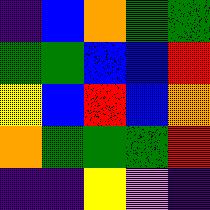[["indigo", "blue", "orange", "green", "green"], ["green", "green", "blue", "blue", "red"], ["yellow", "blue", "red", "blue", "orange"], ["orange", "green", "green", "green", "red"], ["indigo", "indigo", "yellow", "violet", "indigo"]]